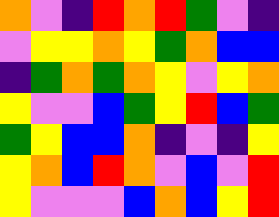[["orange", "violet", "indigo", "red", "orange", "red", "green", "violet", "indigo"], ["violet", "yellow", "yellow", "orange", "yellow", "green", "orange", "blue", "blue"], ["indigo", "green", "orange", "green", "orange", "yellow", "violet", "yellow", "orange"], ["yellow", "violet", "violet", "blue", "green", "yellow", "red", "blue", "green"], ["green", "yellow", "blue", "blue", "orange", "indigo", "violet", "indigo", "yellow"], ["yellow", "orange", "blue", "red", "orange", "violet", "blue", "violet", "red"], ["yellow", "violet", "violet", "violet", "blue", "orange", "blue", "yellow", "red"]]